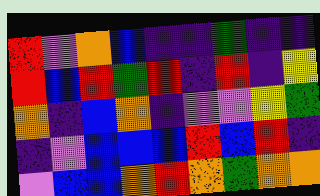[["red", "violet", "orange", "blue", "indigo", "indigo", "green", "indigo", "indigo"], ["red", "blue", "red", "green", "red", "indigo", "red", "indigo", "yellow"], ["orange", "indigo", "blue", "orange", "indigo", "violet", "violet", "yellow", "green"], ["indigo", "violet", "blue", "blue", "blue", "red", "blue", "red", "indigo"], ["violet", "blue", "blue", "orange", "red", "orange", "green", "orange", "orange"]]